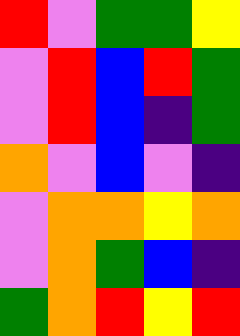[["red", "violet", "green", "green", "yellow"], ["violet", "red", "blue", "red", "green"], ["violet", "red", "blue", "indigo", "green"], ["orange", "violet", "blue", "violet", "indigo"], ["violet", "orange", "orange", "yellow", "orange"], ["violet", "orange", "green", "blue", "indigo"], ["green", "orange", "red", "yellow", "red"]]